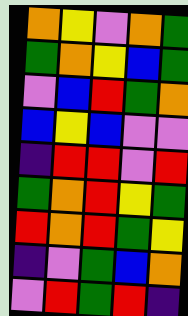[["orange", "yellow", "violet", "orange", "green"], ["green", "orange", "yellow", "blue", "green"], ["violet", "blue", "red", "green", "orange"], ["blue", "yellow", "blue", "violet", "violet"], ["indigo", "red", "red", "violet", "red"], ["green", "orange", "red", "yellow", "green"], ["red", "orange", "red", "green", "yellow"], ["indigo", "violet", "green", "blue", "orange"], ["violet", "red", "green", "red", "indigo"]]